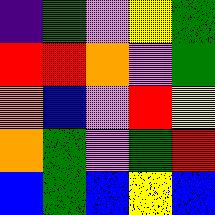[["indigo", "green", "violet", "yellow", "green"], ["red", "red", "orange", "violet", "green"], ["orange", "blue", "violet", "red", "yellow"], ["orange", "green", "violet", "green", "red"], ["blue", "green", "blue", "yellow", "blue"]]